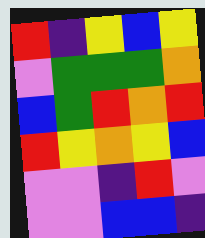[["red", "indigo", "yellow", "blue", "yellow"], ["violet", "green", "green", "green", "orange"], ["blue", "green", "red", "orange", "red"], ["red", "yellow", "orange", "yellow", "blue"], ["violet", "violet", "indigo", "red", "violet"], ["violet", "violet", "blue", "blue", "indigo"]]